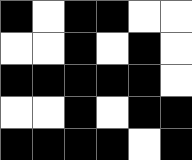[["black", "white", "black", "black", "white", "white"], ["white", "white", "black", "white", "black", "white"], ["black", "black", "black", "black", "black", "white"], ["white", "white", "black", "white", "black", "black"], ["black", "black", "black", "black", "white", "black"]]